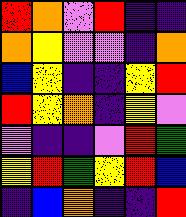[["red", "orange", "violet", "red", "indigo", "indigo"], ["orange", "yellow", "violet", "violet", "indigo", "orange"], ["blue", "yellow", "indigo", "indigo", "yellow", "red"], ["red", "yellow", "orange", "indigo", "yellow", "violet"], ["violet", "indigo", "indigo", "violet", "red", "green"], ["yellow", "red", "green", "yellow", "red", "blue"], ["indigo", "blue", "orange", "indigo", "indigo", "red"]]